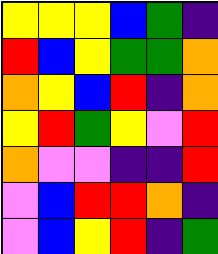[["yellow", "yellow", "yellow", "blue", "green", "indigo"], ["red", "blue", "yellow", "green", "green", "orange"], ["orange", "yellow", "blue", "red", "indigo", "orange"], ["yellow", "red", "green", "yellow", "violet", "red"], ["orange", "violet", "violet", "indigo", "indigo", "red"], ["violet", "blue", "red", "red", "orange", "indigo"], ["violet", "blue", "yellow", "red", "indigo", "green"]]